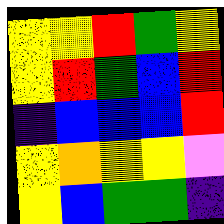[["yellow", "yellow", "red", "green", "yellow"], ["yellow", "red", "green", "blue", "red"], ["indigo", "blue", "blue", "blue", "red"], ["yellow", "orange", "yellow", "yellow", "violet"], ["yellow", "blue", "green", "green", "indigo"]]